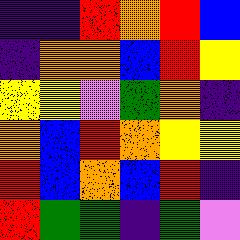[["indigo", "indigo", "red", "orange", "red", "blue"], ["indigo", "orange", "orange", "blue", "red", "yellow"], ["yellow", "yellow", "violet", "green", "orange", "indigo"], ["orange", "blue", "red", "orange", "yellow", "yellow"], ["red", "blue", "orange", "blue", "red", "indigo"], ["red", "green", "green", "indigo", "green", "violet"]]